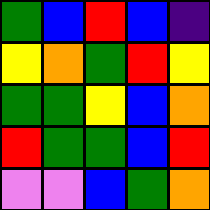[["green", "blue", "red", "blue", "indigo"], ["yellow", "orange", "green", "red", "yellow"], ["green", "green", "yellow", "blue", "orange"], ["red", "green", "green", "blue", "red"], ["violet", "violet", "blue", "green", "orange"]]